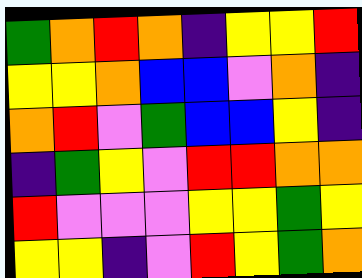[["green", "orange", "red", "orange", "indigo", "yellow", "yellow", "red"], ["yellow", "yellow", "orange", "blue", "blue", "violet", "orange", "indigo"], ["orange", "red", "violet", "green", "blue", "blue", "yellow", "indigo"], ["indigo", "green", "yellow", "violet", "red", "red", "orange", "orange"], ["red", "violet", "violet", "violet", "yellow", "yellow", "green", "yellow"], ["yellow", "yellow", "indigo", "violet", "red", "yellow", "green", "orange"]]